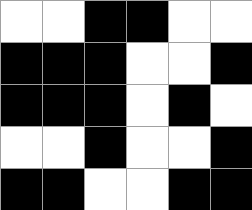[["white", "white", "black", "black", "white", "white"], ["black", "black", "black", "white", "white", "black"], ["black", "black", "black", "white", "black", "white"], ["white", "white", "black", "white", "white", "black"], ["black", "black", "white", "white", "black", "black"]]